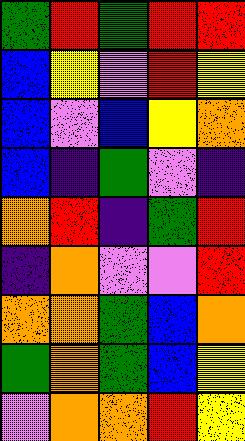[["green", "red", "green", "red", "red"], ["blue", "yellow", "violet", "red", "yellow"], ["blue", "violet", "blue", "yellow", "orange"], ["blue", "indigo", "green", "violet", "indigo"], ["orange", "red", "indigo", "green", "red"], ["indigo", "orange", "violet", "violet", "red"], ["orange", "orange", "green", "blue", "orange"], ["green", "orange", "green", "blue", "yellow"], ["violet", "orange", "orange", "red", "yellow"]]